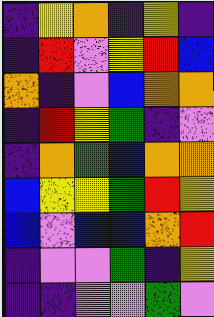[["indigo", "yellow", "orange", "indigo", "yellow", "indigo"], ["indigo", "red", "violet", "yellow", "red", "blue"], ["orange", "indigo", "violet", "blue", "orange", "orange"], ["indigo", "red", "yellow", "green", "indigo", "violet"], ["indigo", "orange", "green", "blue", "orange", "orange"], ["blue", "yellow", "yellow", "green", "red", "yellow"], ["blue", "violet", "blue", "blue", "orange", "red"], ["indigo", "violet", "violet", "green", "indigo", "yellow"], ["indigo", "indigo", "violet", "violet", "green", "violet"]]